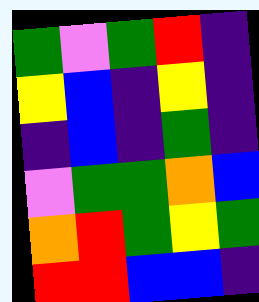[["green", "violet", "green", "red", "indigo"], ["yellow", "blue", "indigo", "yellow", "indigo"], ["indigo", "blue", "indigo", "green", "indigo"], ["violet", "green", "green", "orange", "blue"], ["orange", "red", "green", "yellow", "green"], ["red", "red", "blue", "blue", "indigo"]]